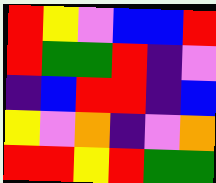[["red", "yellow", "violet", "blue", "blue", "red"], ["red", "green", "green", "red", "indigo", "violet"], ["indigo", "blue", "red", "red", "indigo", "blue"], ["yellow", "violet", "orange", "indigo", "violet", "orange"], ["red", "red", "yellow", "red", "green", "green"]]